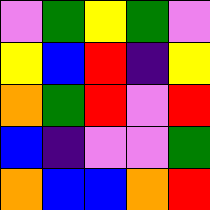[["violet", "green", "yellow", "green", "violet"], ["yellow", "blue", "red", "indigo", "yellow"], ["orange", "green", "red", "violet", "red"], ["blue", "indigo", "violet", "violet", "green"], ["orange", "blue", "blue", "orange", "red"]]